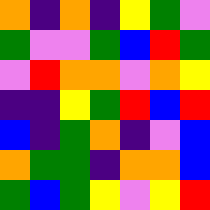[["orange", "indigo", "orange", "indigo", "yellow", "green", "violet"], ["green", "violet", "violet", "green", "blue", "red", "green"], ["violet", "red", "orange", "orange", "violet", "orange", "yellow"], ["indigo", "indigo", "yellow", "green", "red", "blue", "red"], ["blue", "indigo", "green", "orange", "indigo", "violet", "blue"], ["orange", "green", "green", "indigo", "orange", "orange", "blue"], ["green", "blue", "green", "yellow", "violet", "yellow", "red"]]